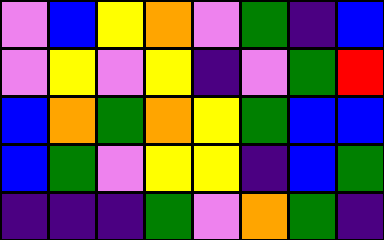[["violet", "blue", "yellow", "orange", "violet", "green", "indigo", "blue"], ["violet", "yellow", "violet", "yellow", "indigo", "violet", "green", "red"], ["blue", "orange", "green", "orange", "yellow", "green", "blue", "blue"], ["blue", "green", "violet", "yellow", "yellow", "indigo", "blue", "green"], ["indigo", "indigo", "indigo", "green", "violet", "orange", "green", "indigo"]]